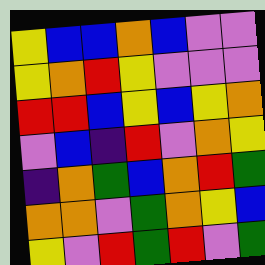[["yellow", "blue", "blue", "orange", "blue", "violet", "violet"], ["yellow", "orange", "red", "yellow", "violet", "violet", "violet"], ["red", "red", "blue", "yellow", "blue", "yellow", "orange"], ["violet", "blue", "indigo", "red", "violet", "orange", "yellow"], ["indigo", "orange", "green", "blue", "orange", "red", "green"], ["orange", "orange", "violet", "green", "orange", "yellow", "blue"], ["yellow", "violet", "red", "green", "red", "violet", "green"]]